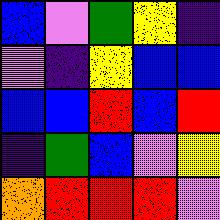[["blue", "violet", "green", "yellow", "indigo"], ["violet", "indigo", "yellow", "blue", "blue"], ["blue", "blue", "red", "blue", "red"], ["indigo", "green", "blue", "violet", "yellow"], ["orange", "red", "red", "red", "violet"]]